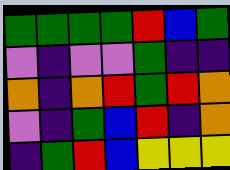[["green", "green", "green", "green", "red", "blue", "green"], ["violet", "indigo", "violet", "violet", "green", "indigo", "indigo"], ["orange", "indigo", "orange", "red", "green", "red", "orange"], ["violet", "indigo", "green", "blue", "red", "indigo", "orange"], ["indigo", "green", "red", "blue", "yellow", "yellow", "yellow"]]